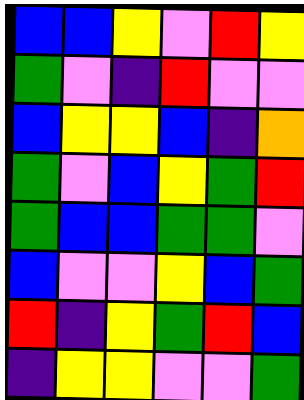[["blue", "blue", "yellow", "violet", "red", "yellow"], ["green", "violet", "indigo", "red", "violet", "violet"], ["blue", "yellow", "yellow", "blue", "indigo", "orange"], ["green", "violet", "blue", "yellow", "green", "red"], ["green", "blue", "blue", "green", "green", "violet"], ["blue", "violet", "violet", "yellow", "blue", "green"], ["red", "indigo", "yellow", "green", "red", "blue"], ["indigo", "yellow", "yellow", "violet", "violet", "green"]]